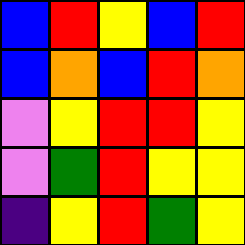[["blue", "red", "yellow", "blue", "red"], ["blue", "orange", "blue", "red", "orange"], ["violet", "yellow", "red", "red", "yellow"], ["violet", "green", "red", "yellow", "yellow"], ["indigo", "yellow", "red", "green", "yellow"]]